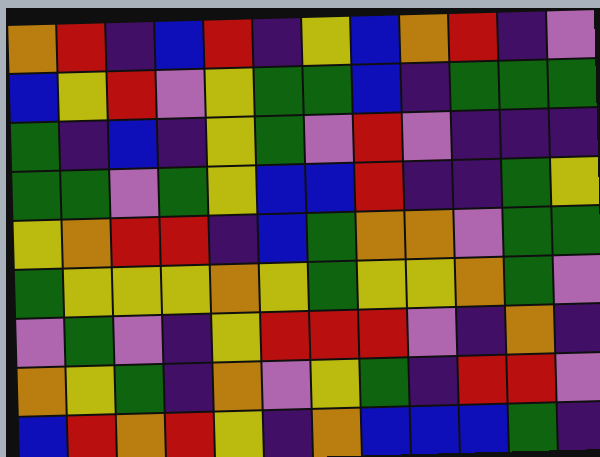[["orange", "red", "indigo", "blue", "red", "indigo", "yellow", "blue", "orange", "red", "indigo", "violet"], ["blue", "yellow", "red", "violet", "yellow", "green", "green", "blue", "indigo", "green", "green", "green"], ["green", "indigo", "blue", "indigo", "yellow", "green", "violet", "red", "violet", "indigo", "indigo", "indigo"], ["green", "green", "violet", "green", "yellow", "blue", "blue", "red", "indigo", "indigo", "green", "yellow"], ["yellow", "orange", "red", "red", "indigo", "blue", "green", "orange", "orange", "violet", "green", "green"], ["green", "yellow", "yellow", "yellow", "orange", "yellow", "green", "yellow", "yellow", "orange", "green", "violet"], ["violet", "green", "violet", "indigo", "yellow", "red", "red", "red", "violet", "indigo", "orange", "indigo"], ["orange", "yellow", "green", "indigo", "orange", "violet", "yellow", "green", "indigo", "red", "red", "violet"], ["blue", "red", "orange", "red", "yellow", "indigo", "orange", "blue", "blue", "blue", "green", "indigo"]]